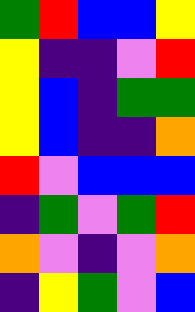[["green", "red", "blue", "blue", "yellow"], ["yellow", "indigo", "indigo", "violet", "red"], ["yellow", "blue", "indigo", "green", "green"], ["yellow", "blue", "indigo", "indigo", "orange"], ["red", "violet", "blue", "blue", "blue"], ["indigo", "green", "violet", "green", "red"], ["orange", "violet", "indigo", "violet", "orange"], ["indigo", "yellow", "green", "violet", "blue"]]